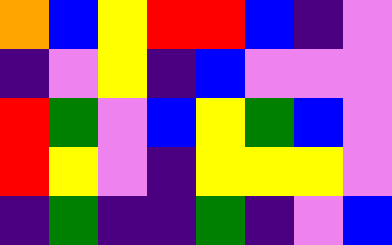[["orange", "blue", "yellow", "red", "red", "blue", "indigo", "violet"], ["indigo", "violet", "yellow", "indigo", "blue", "violet", "violet", "violet"], ["red", "green", "violet", "blue", "yellow", "green", "blue", "violet"], ["red", "yellow", "violet", "indigo", "yellow", "yellow", "yellow", "violet"], ["indigo", "green", "indigo", "indigo", "green", "indigo", "violet", "blue"]]